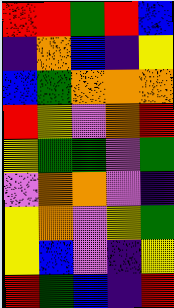[["red", "red", "green", "red", "blue"], ["indigo", "orange", "blue", "indigo", "yellow"], ["blue", "green", "orange", "orange", "orange"], ["red", "yellow", "violet", "orange", "red"], ["yellow", "green", "green", "violet", "green"], ["violet", "orange", "orange", "violet", "indigo"], ["yellow", "orange", "violet", "yellow", "green"], ["yellow", "blue", "violet", "indigo", "yellow"], ["red", "green", "blue", "indigo", "red"]]